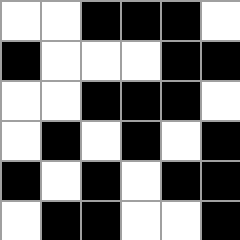[["white", "white", "black", "black", "black", "white"], ["black", "white", "white", "white", "black", "black"], ["white", "white", "black", "black", "black", "white"], ["white", "black", "white", "black", "white", "black"], ["black", "white", "black", "white", "black", "black"], ["white", "black", "black", "white", "white", "black"]]